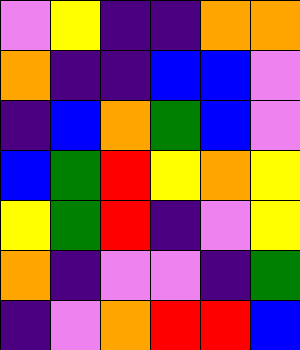[["violet", "yellow", "indigo", "indigo", "orange", "orange"], ["orange", "indigo", "indigo", "blue", "blue", "violet"], ["indigo", "blue", "orange", "green", "blue", "violet"], ["blue", "green", "red", "yellow", "orange", "yellow"], ["yellow", "green", "red", "indigo", "violet", "yellow"], ["orange", "indigo", "violet", "violet", "indigo", "green"], ["indigo", "violet", "orange", "red", "red", "blue"]]